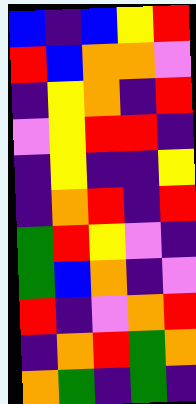[["blue", "indigo", "blue", "yellow", "red"], ["red", "blue", "orange", "orange", "violet"], ["indigo", "yellow", "orange", "indigo", "red"], ["violet", "yellow", "red", "red", "indigo"], ["indigo", "yellow", "indigo", "indigo", "yellow"], ["indigo", "orange", "red", "indigo", "red"], ["green", "red", "yellow", "violet", "indigo"], ["green", "blue", "orange", "indigo", "violet"], ["red", "indigo", "violet", "orange", "red"], ["indigo", "orange", "red", "green", "orange"], ["orange", "green", "indigo", "green", "indigo"]]